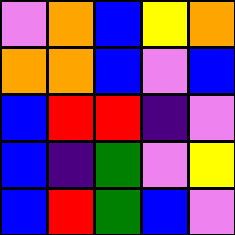[["violet", "orange", "blue", "yellow", "orange"], ["orange", "orange", "blue", "violet", "blue"], ["blue", "red", "red", "indigo", "violet"], ["blue", "indigo", "green", "violet", "yellow"], ["blue", "red", "green", "blue", "violet"]]